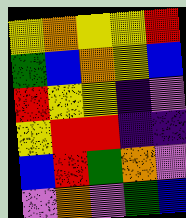[["yellow", "orange", "yellow", "yellow", "red"], ["green", "blue", "orange", "yellow", "blue"], ["red", "yellow", "yellow", "indigo", "violet"], ["yellow", "red", "red", "indigo", "indigo"], ["blue", "red", "green", "orange", "violet"], ["violet", "orange", "violet", "green", "blue"]]